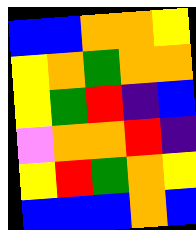[["blue", "blue", "orange", "orange", "yellow"], ["yellow", "orange", "green", "orange", "orange"], ["yellow", "green", "red", "indigo", "blue"], ["violet", "orange", "orange", "red", "indigo"], ["yellow", "red", "green", "orange", "yellow"], ["blue", "blue", "blue", "orange", "blue"]]